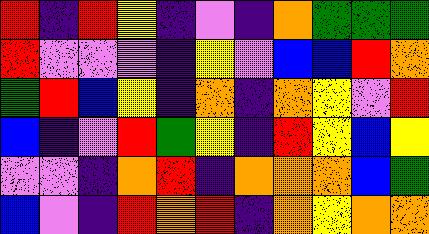[["red", "indigo", "red", "yellow", "indigo", "violet", "indigo", "orange", "green", "green", "green"], ["red", "violet", "violet", "violet", "indigo", "yellow", "violet", "blue", "blue", "red", "orange"], ["green", "red", "blue", "yellow", "indigo", "orange", "indigo", "orange", "yellow", "violet", "red"], ["blue", "indigo", "violet", "red", "green", "yellow", "indigo", "red", "yellow", "blue", "yellow"], ["violet", "violet", "indigo", "orange", "red", "indigo", "orange", "orange", "orange", "blue", "green"], ["blue", "violet", "indigo", "red", "orange", "red", "indigo", "orange", "yellow", "orange", "orange"]]